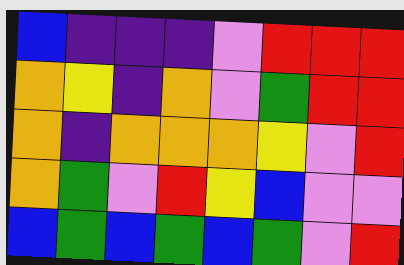[["blue", "indigo", "indigo", "indigo", "violet", "red", "red", "red"], ["orange", "yellow", "indigo", "orange", "violet", "green", "red", "red"], ["orange", "indigo", "orange", "orange", "orange", "yellow", "violet", "red"], ["orange", "green", "violet", "red", "yellow", "blue", "violet", "violet"], ["blue", "green", "blue", "green", "blue", "green", "violet", "red"]]